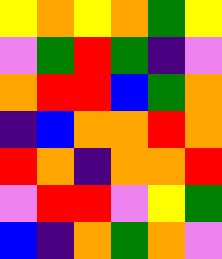[["yellow", "orange", "yellow", "orange", "green", "yellow"], ["violet", "green", "red", "green", "indigo", "violet"], ["orange", "red", "red", "blue", "green", "orange"], ["indigo", "blue", "orange", "orange", "red", "orange"], ["red", "orange", "indigo", "orange", "orange", "red"], ["violet", "red", "red", "violet", "yellow", "green"], ["blue", "indigo", "orange", "green", "orange", "violet"]]